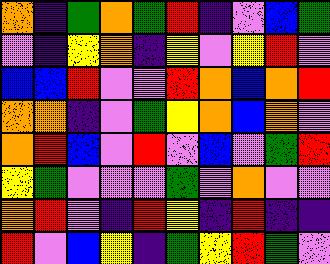[["orange", "indigo", "green", "orange", "green", "red", "indigo", "violet", "blue", "green"], ["violet", "indigo", "yellow", "orange", "indigo", "yellow", "violet", "yellow", "red", "violet"], ["blue", "blue", "red", "violet", "violet", "red", "orange", "blue", "orange", "red"], ["orange", "orange", "indigo", "violet", "green", "yellow", "orange", "blue", "orange", "violet"], ["orange", "red", "blue", "violet", "red", "violet", "blue", "violet", "green", "red"], ["yellow", "green", "violet", "violet", "violet", "green", "violet", "orange", "violet", "violet"], ["orange", "red", "violet", "indigo", "red", "yellow", "indigo", "red", "indigo", "indigo"], ["red", "violet", "blue", "yellow", "indigo", "green", "yellow", "red", "green", "violet"]]